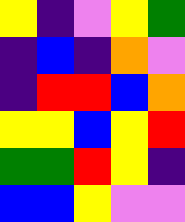[["yellow", "indigo", "violet", "yellow", "green"], ["indigo", "blue", "indigo", "orange", "violet"], ["indigo", "red", "red", "blue", "orange"], ["yellow", "yellow", "blue", "yellow", "red"], ["green", "green", "red", "yellow", "indigo"], ["blue", "blue", "yellow", "violet", "violet"]]